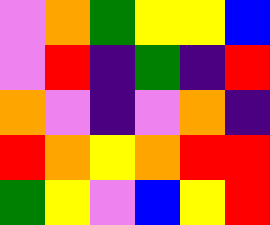[["violet", "orange", "green", "yellow", "yellow", "blue"], ["violet", "red", "indigo", "green", "indigo", "red"], ["orange", "violet", "indigo", "violet", "orange", "indigo"], ["red", "orange", "yellow", "orange", "red", "red"], ["green", "yellow", "violet", "blue", "yellow", "red"]]